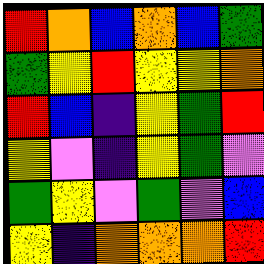[["red", "orange", "blue", "orange", "blue", "green"], ["green", "yellow", "red", "yellow", "yellow", "orange"], ["red", "blue", "indigo", "yellow", "green", "red"], ["yellow", "violet", "indigo", "yellow", "green", "violet"], ["green", "yellow", "violet", "green", "violet", "blue"], ["yellow", "indigo", "orange", "orange", "orange", "red"]]